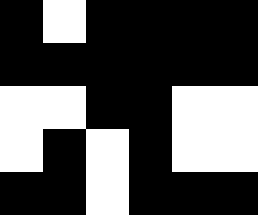[["black", "white", "black", "black", "black", "black"], ["black", "black", "black", "black", "black", "black"], ["white", "white", "black", "black", "white", "white"], ["white", "black", "white", "black", "white", "white"], ["black", "black", "white", "black", "black", "black"]]